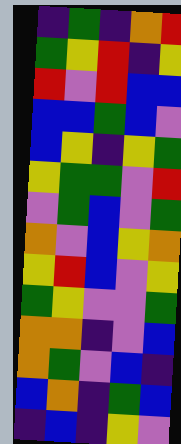[["indigo", "green", "indigo", "orange", "red"], ["green", "yellow", "red", "indigo", "yellow"], ["red", "violet", "red", "blue", "blue"], ["blue", "blue", "green", "blue", "violet"], ["blue", "yellow", "indigo", "yellow", "green"], ["yellow", "green", "green", "violet", "red"], ["violet", "green", "blue", "violet", "green"], ["orange", "violet", "blue", "yellow", "orange"], ["yellow", "red", "blue", "violet", "yellow"], ["green", "yellow", "violet", "violet", "green"], ["orange", "orange", "indigo", "violet", "blue"], ["orange", "green", "violet", "blue", "indigo"], ["blue", "orange", "indigo", "green", "blue"], ["indigo", "blue", "indigo", "yellow", "violet"]]